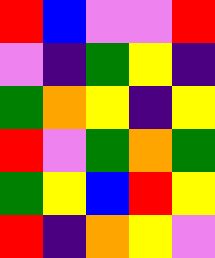[["red", "blue", "violet", "violet", "red"], ["violet", "indigo", "green", "yellow", "indigo"], ["green", "orange", "yellow", "indigo", "yellow"], ["red", "violet", "green", "orange", "green"], ["green", "yellow", "blue", "red", "yellow"], ["red", "indigo", "orange", "yellow", "violet"]]